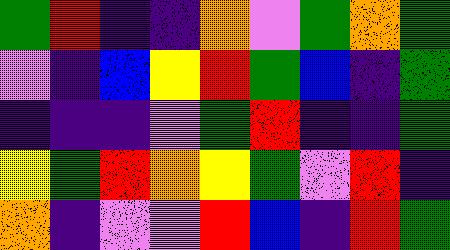[["green", "red", "indigo", "indigo", "orange", "violet", "green", "orange", "green"], ["violet", "indigo", "blue", "yellow", "red", "green", "blue", "indigo", "green"], ["indigo", "indigo", "indigo", "violet", "green", "red", "indigo", "indigo", "green"], ["yellow", "green", "red", "orange", "yellow", "green", "violet", "red", "indigo"], ["orange", "indigo", "violet", "violet", "red", "blue", "indigo", "red", "green"]]